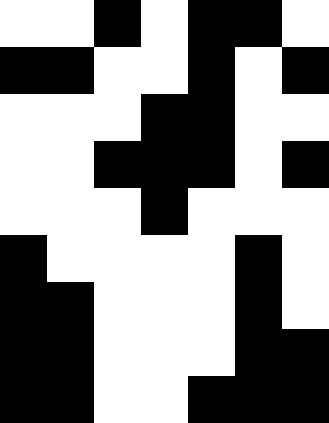[["white", "white", "black", "white", "black", "black", "white"], ["black", "black", "white", "white", "black", "white", "black"], ["white", "white", "white", "black", "black", "white", "white"], ["white", "white", "black", "black", "black", "white", "black"], ["white", "white", "white", "black", "white", "white", "white"], ["black", "white", "white", "white", "white", "black", "white"], ["black", "black", "white", "white", "white", "black", "white"], ["black", "black", "white", "white", "white", "black", "black"], ["black", "black", "white", "white", "black", "black", "black"]]